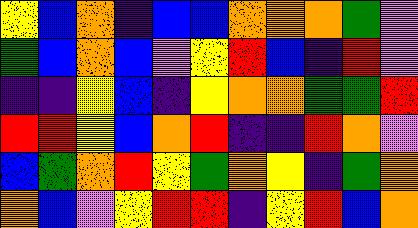[["yellow", "blue", "orange", "indigo", "blue", "blue", "orange", "orange", "orange", "green", "violet"], ["green", "blue", "orange", "blue", "violet", "yellow", "red", "blue", "indigo", "red", "violet"], ["indigo", "indigo", "yellow", "blue", "indigo", "yellow", "orange", "orange", "green", "green", "red"], ["red", "red", "yellow", "blue", "orange", "red", "indigo", "indigo", "red", "orange", "violet"], ["blue", "green", "orange", "red", "yellow", "green", "orange", "yellow", "indigo", "green", "orange"], ["orange", "blue", "violet", "yellow", "red", "red", "indigo", "yellow", "red", "blue", "orange"]]